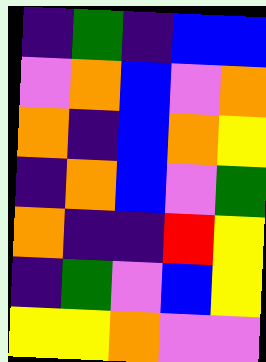[["indigo", "green", "indigo", "blue", "blue"], ["violet", "orange", "blue", "violet", "orange"], ["orange", "indigo", "blue", "orange", "yellow"], ["indigo", "orange", "blue", "violet", "green"], ["orange", "indigo", "indigo", "red", "yellow"], ["indigo", "green", "violet", "blue", "yellow"], ["yellow", "yellow", "orange", "violet", "violet"]]